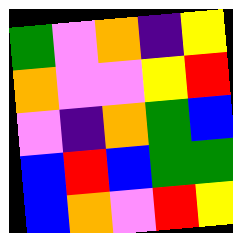[["green", "violet", "orange", "indigo", "yellow"], ["orange", "violet", "violet", "yellow", "red"], ["violet", "indigo", "orange", "green", "blue"], ["blue", "red", "blue", "green", "green"], ["blue", "orange", "violet", "red", "yellow"]]